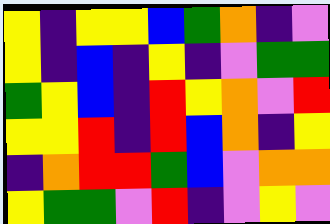[["yellow", "indigo", "yellow", "yellow", "blue", "green", "orange", "indigo", "violet"], ["yellow", "indigo", "blue", "indigo", "yellow", "indigo", "violet", "green", "green"], ["green", "yellow", "blue", "indigo", "red", "yellow", "orange", "violet", "red"], ["yellow", "yellow", "red", "indigo", "red", "blue", "orange", "indigo", "yellow"], ["indigo", "orange", "red", "red", "green", "blue", "violet", "orange", "orange"], ["yellow", "green", "green", "violet", "red", "indigo", "violet", "yellow", "violet"]]